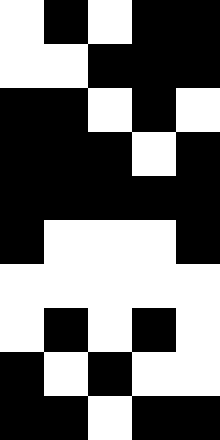[["white", "black", "white", "black", "black"], ["white", "white", "black", "black", "black"], ["black", "black", "white", "black", "white"], ["black", "black", "black", "white", "black"], ["black", "black", "black", "black", "black"], ["black", "white", "white", "white", "black"], ["white", "white", "white", "white", "white"], ["white", "black", "white", "black", "white"], ["black", "white", "black", "white", "white"], ["black", "black", "white", "black", "black"]]